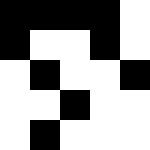[["black", "black", "black", "black", "white"], ["black", "white", "white", "black", "white"], ["white", "black", "white", "white", "black"], ["white", "white", "black", "white", "white"], ["white", "black", "white", "white", "white"]]